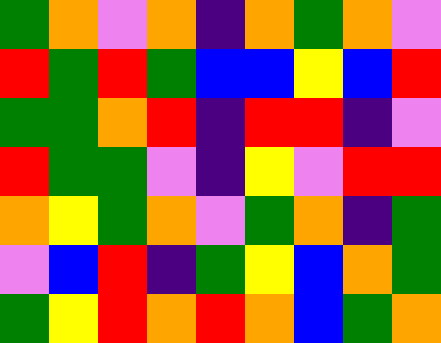[["green", "orange", "violet", "orange", "indigo", "orange", "green", "orange", "violet"], ["red", "green", "red", "green", "blue", "blue", "yellow", "blue", "red"], ["green", "green", "orange", "red", "indigo", "red", "red", "indigo", "violet"], ["red", "green", "green", "violet", "indigo", "yellow", "violet", "red", "red"], ["orange", "yellow", "green", "orange", "violet", "green", "orange", "indigo", "green"], ["violet", "blue", "red", "indigo", "green", "yellow", "blue", "orange", "green"], ["green", "yellow", "red", "orange", "red", "orange", "blue", "green", "orange"]]